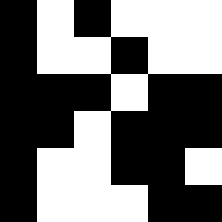[["black", "white", "black", "white", "white", "white"], ["black", "white", "white", "black", "white", "white"], ["black", "black", "black", "white", "black", "black"], ["black", "black", "white", "black", "black", "black"], ["black", "white", "white", "black", "black", "white"], ["black", "white", "white", "white", "black", "black"]]